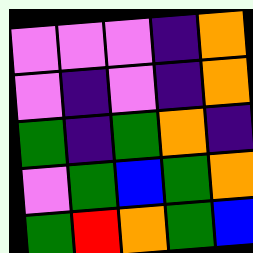[["violet", "violet", "violet", "indigo", "orange"], ["violet", "indigo", "violet", "indigo", "orange"], ["green", "indigo", "green", "orange", "indigo"], ["violet", "green", "blue", "green", "orange"], ["green", "red", "orange", "green", "blue"]]